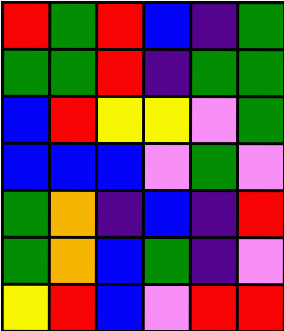[["red", "green", "red", "blue", "indigo", "green"], ["green", "green", "red", "indigo", "green", "green"], ["blue", "red", "yellow", "yellow", "violet", "green"], ["blue", "blue", "blue", "violet", "green", "violet"], ["green", "orange", "indigo", "blue", "indigo", "red"], ["green", "orange", "blue", "green", "indigo", "violet"], ["yellow", "red", "blue", "violet", "red", "red"]]